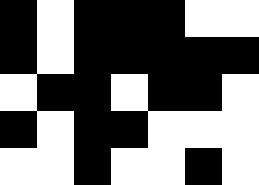[["black", "white", "black", "black", "black", "white", "white"], ["black", "white", "black", "black", "black", "black", "black"], ["white", "black", "black", "white", "black", "black", "white"], ["black", "white", "black", "black", "white", "white", "white"], ["white", "white", "black", "white", "white", "black", "white"]]